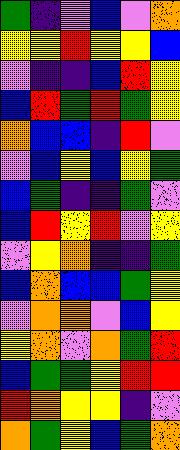[["green", "indigo", "violet", "blue", "violet", "orange"], ["yellow", "yellow", "red", "yellow", "yellow", "blue"], ["violet", "indigo", "indigo", "blue", "red", "yellow"], ["blue", "red", "green", "red", "green", "yellow"], ["orange", "blue", "blue", "indigo", "red", "violet"], ["violet", "blue", "yellow", "blue", "yellow", "green"], ["blue", "green", "indigo", "indigo", "green", "violet"], ["blue", "red", "yellow", "red", "violet", "yellow"], ["violet", "yellow", "orange", "indigo", "indigo", "green"], ["blue", "orange", "blue", "blue", "green", "yellow"], ["violet", "orange", "orange", "violet", "blue", "yellow"], ["yellow", "orange", "violet", "orange", "green", "red"], ["blue", "green", "green", "yellow", "red", "red"], ["red", "orange", "yellow", "yellow", "indigo", "violet"], ["orange", "green", "yellow", "blue", "green", "orange"]]